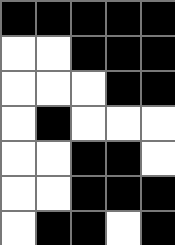[["black", "black", "black", "black", "black"], ["white", "white", "black", "black", "black"], ["white", "white", "white", "black", "black"], ["white", "black", "white", "white", "white"], ["white", "white", "black", "black", "white"], ["white", "white", "black", "black", "black"], ["white", "black", "black", "white", "black"]]